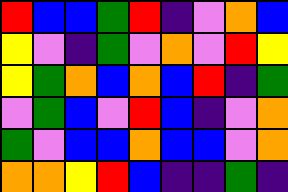[["red", "blue", "blue", "green", "red", "indigo", "violet", "orange", "blue"], ["yellow", "violet", "indigo", "green", "violet", "orange", "violet", "red", "yellow"], ["yellow", "green", "orange", "blue", "orange", "blue", "red", "indigo", "green"], ["violet", "green", "blue", "violet", "red", "blue", "indigo", "violet", "orange"], ["green", "violet", "blue", "blue", "orange", "blue", "blue", "violet", "orange"], ["orange", "orange", "yellow", "red", "blue", "indigo", "indigo", "green", "indigo"]]